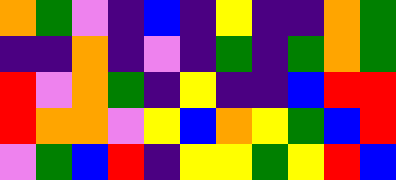[["orange", "green", "violet", "indigo", "blue", "indigo", "yellow", "indigo", "indigo", "orange", "green"], ["indigo", "indigo", "orange", "indigo", "violet", "indigo", "green", "indigo", "green", "orange", "green"], ["red", "violet", "orange", "green", "indigo", "yellow", "indigo", "indigo", "blue", "red", "red"], ["red", "orange", "orange", "violet", "yellow", "blue", "orange", "yellow", "green", "blue", "red"], ["violet", "green", "blue", "red", "indigo", "yellow", "yellow", "green", "yellow", "red", "blue"]]